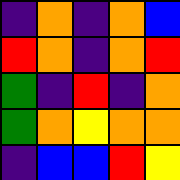[["indigo", "orange", "indigo", "orange", "blue"], ["red", "orange", "indigo", "orange", "red"], ["green", "indigo", "red", "indigo", "orange"], ["green", "orange", "yellow", "orange", "orange"], ["indigo", "blue", "blue", "red", "yellow"]]